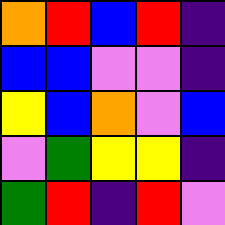[["orange", "red", "blue", "red", "indigo"], ["blue", "blue", "violet", "violet", "indigo"], ["yellow", "blue", "orange", "violet", "blue"], ["violet", "green", "yellow", "yellow", "indigo"], ["green", "red", "indigo", "red", "violet"]]